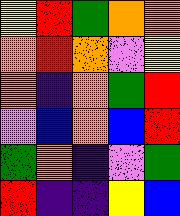[["yellow", "red", "green", "orange", "orange"], ["orange", "red", "orange", "violet", "yellow"], ["orange", "indigo", "orange", "green", "red"], ["violet", "blue", "orange", "blue", "red"], ["green", "orange", "indigo", "violet", "green"], ["red", "indigo", "indigo", "yellow", "blue"]]